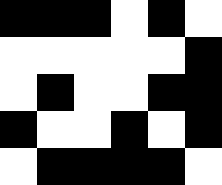[["black", "black", "black", "white", "black", "white"], ["white", "white", "white", "white", "white", "black"], ["white", "black", "white", "white", "black", "black"], ["black", "white", "white", "black", "white", "black"], ["white", "black", "black", "black", "black", "white"]]